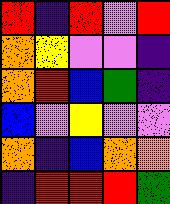[["red", "indigo", "red", "violet", "red"], ["orange", "yellow", "violet", "violet", "indigo"], ["orange", "red", "blue", "green", "indigo"], ["blue", "violet", "yellow", "violet", "violet"], ["orange", "indigo", "blue", "orange", "orange"], ["indigo", "red", "red", "red", "green"]]